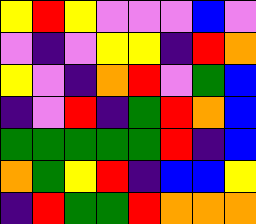[["yellow", "red", "yellow", "violet", "violet", "violet", "blue", "violet"], ["violet", "indigo", "violet", "yellow", "yellow", "indigo", "red", "orange"], ["yellow", "violet", "indigo", "orange", "red", "violet", "green", "blue"], ["indigo", "violet", "red", "indigo", "green", "red", "orange", "blue"], ["green", "green", "green", "green", "green", "red", "indigo", "blue"], ["orange", "green", "yellow", "red", "indigo", "blue", "blue", "yellow"], ["indigo", "red", "green", "green", "red", "orange", "orange", "orange"]]